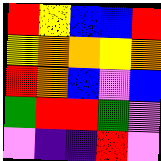[["red", "yellow", "blue", "blue", "red"], ["yellow", "orange", "orange", "yellow", "orange"], ["red", "orange", "blue", "violet", "blue"], ["green", "red", "red", "green", "violet"], ["violet", "indigo", "indigo", "red", "violet"]]